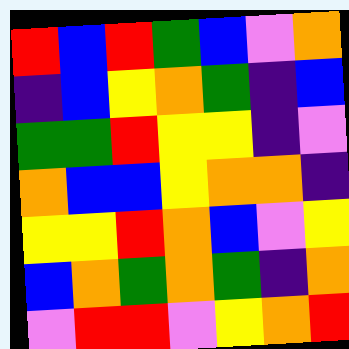[["red", "blue", "red", "green", "blue", "violet", "orange"], ["indigo", "blue", "yellow", "orange", "green", "indigo", "blue"], ["green", "green", "red", "yellow", "yellow", "indigo", "violet"], ["orange", "blue", "blue", "yellow", "orange", "orange", "indigo"], ["yellow", "yellow", "red", "orange", "blue", "violet", "yellow"], ["blue", "orange", "green", "orange", "green", "indigo", "orange"], ["violet", "red", "red", "violet", "yellow", "orange", "red"]]